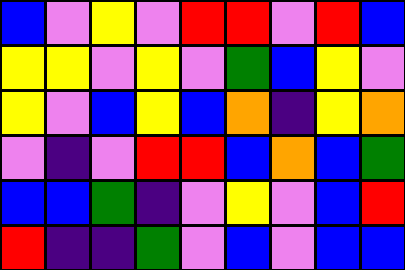[["blue", "violet", "yellow", "violet", "red", "red", "violet", "red", "blue"], ["yellow", "yellow", "violet", "yellow", "violet", "green", "blue", "yellow", "violet"], ["yellow", "violet", "blue", "yellow", "blue", "orange", "indigo", "yellow", "orange"], ["violet", "indigo", "violet", "red", "red", "blue", "orange", "blue", "green"], ["blue", "blue", "green", "indigo", "violet", "yellow", "violet", "blue", "red"], ["red", "indigo", "indigo", "green", "violet", "blue", "violet", "blue", "blue"]]